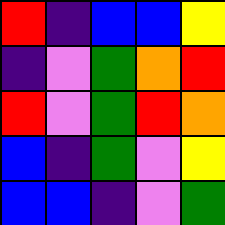[["red", "indigo", "blue", "blue", "yellow"], ["indigo", "violet", "green", "orange", "red"], ["red", "violet", "green", "red", "orange"], ["blue", "indigo", "green", "violet", "yellow"], ["blue", "blue", "indigo", "violet", "green"]]